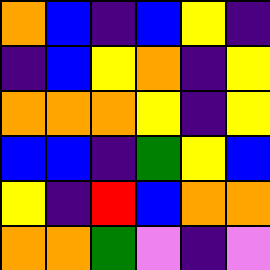[["orange", "blue", "indigo", "blue", "yellow", "indigo"], ["indigo", "blue", "yellow", "orange", "indigo", "yellow"], ["orange", "orange", "orange", "yellow", "indigo", "yellow"], ["blue", "blue", "indigo", "green", "yellow", "blue"], ["yellow", "indigo", "red", "blue", "orange", "orange"], ["orange", "orange", "green", "violet", "indigo", "violet"]]